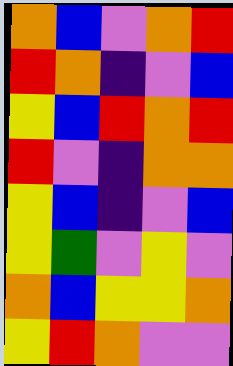[["orange", "blue", "violet", "orange", "red"], ["red", "orange", "indigo", "violet", "blue"], ["yellow", "blue", "red", "orange", "red"], ["red", "violet", "indigo", "orange", "orange"], ["yellow", "blue", "indigo", "violet", "blue"], ["yellow", "green", "violet", "yellow", "violet"], ["orange", "blue", "yellow", "yellow", "orange"], ["yellow", "red", "orange", "violet", "violet"]]